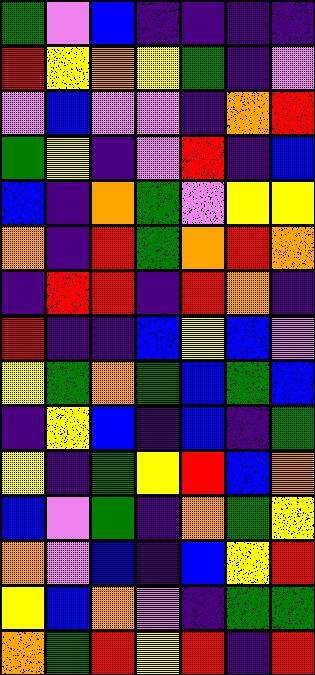[["green", "violet", "blue", "indigo", "indigo", "indigo", "indigo"], ["red", "yellow", "orange", "yellow", "green", "indigo", "violet"], ["violet", "blue", "violet", "violet", "indigo", "orange", "red"], ["green", "yellow", "indigo", "violet", "red", "indigo", "blue"], ["blue", "indigo", "orange", "green", "violet", "yellow", "yellow"], ["orange", "indigo", "red", "green", "orange", "red", "orange"], ["indigo", "red", "red", "indigo", "red", "orange", "indigo"], ["red", "indigo", "indigo", "blue", "yellow", "blue", "violet"], ["yellow", "green", "orange", "green", "blue", "green", "blue"], ["indigo", "yellow", "blue", "indigo", "blue", "indigo", "green"], ["yellow", "indigo", "green", "yellow", "red", "blue", "orange"], ["blue", "violet", "green", "indigo", "orange", "green", "yellow"], ["orange", "violet", "blue", "indigo", "blue", "yellow", "red"], ["yellow", "blue", "orange", "violet", "indigo", "green", "green"], ["orange", "green", "red", "yellow", "red", "indigo", "red"]]